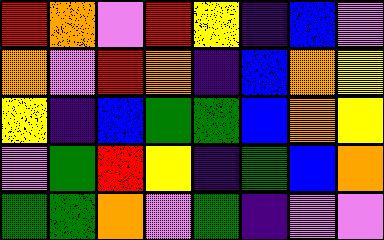[["red", "orange", "violet", "red", "yellow", "indigo", "blue", "violet"], ["orange", "violet", "red", "orange", "indigo", "blue", "orange", "yellow"], ["yellow", "indigo", "blue", "green", "green", "blue", "orange", "yellow"], ["violet", "green", "red", "yellow", "indigo", "green", "blue", "orange"], ["green", "green", "orange", "violet", "green", "indigo", "violet", "violet"]]